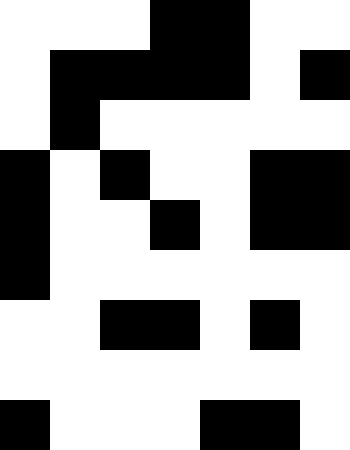[["white", "white", "white", "black", "black", "white", "white"], ["white", "black", "black", "black", "black", "white", "black"], ["white", "black", "white", "white", "white", "white", "white"], ["black", "white", "black", "white", "white", "black", "black"], ["black", "white", "white", "black", "white", "black", "black"], ["black", "white", "white", "white", "white", "white", "white"], ["white", "white", "black", "black", "white", "black", "white"], ["white", "white", "white", "white", "white", "white", "white"], ["black", "white", "white", "white", "black", "black", "white"]]